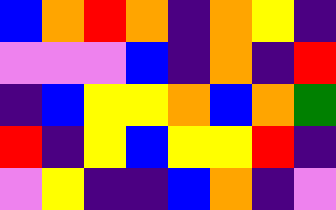[["blue", "orange", "red", "orange", "indigo", "orange", "yellow", "indigo"], ["violet", "violet", "violet", "blue", "indigo", "orange", "indigo", "red"], ["indigo", "blue", "yellow", "yellow", "orange", "blue", "orange", "green"], ["red", "indigo", "yellow", "blue", "yellow", "yellow", "red", "indigo"], ["violet", "yellow", "indigo", "indigo", "blue", "orange", "indigo", "violet"]]